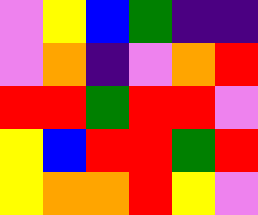[["violet", "yellow", "blue", "green", "indigo", "indigo"], ["violet", "orange", "indigo", "violet", "orange", "red"], ["red", "red", "green", "red", "red", "violet"], ["yellow", "blue", "red", "red", "green", "red"], ["yellow", "orange", "orange", "red", "yellow", "violet"]]